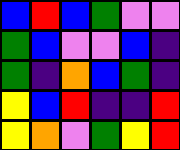[["blue", "red", "blue", "green", "violet", "violet"], ["green", "blue", "violet", "violet", "blue", "indigo"], ["green", "indigo", "orange", "blue", "green", "indigo"], ["yellow", "blue", "red", "indigo", "indigo", "red"], ["yellow", "orange", "violet", "green", "yellow", "red"]]